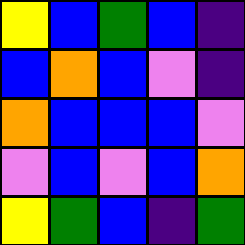[["yellow", "blue", "green", "blue", "indigo"], ["blue", "orange", "blue", "violet", "indigo"], ["orange", "blue", "blue", "blue", "violet"], ["violet", "blue", "violet", "blue", "orange"], ["yellow", "green", "blue", "indigo", "green"]]